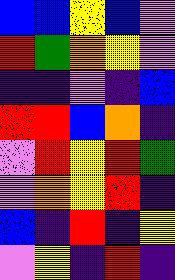[["blue", "blue", "yellow", "blue", "violet"], ["red", "green", "orange", "yellow", "violet"], ["indigo", "indigo", "violet", "indigo", "blue"], ["red", "red", "blue", "orange", "indigo"], ["violet", "red", "yellow", "red", "green"], ["violet", "orange", "yellow", "red", "indigo"], ["blue", "indigo", "red", "indigo", "yellow"], ["violet", "yellow", "indigo", "red", "indigo"]]